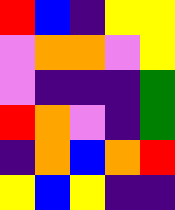[["red", "blue", "indigo", "yellow", "yellow"], ["violet", "orange", "orange", "violet", "yellow"], ["violet", "indigo", "indigo", "indigo", "green"], ["red", "orange", "violet", "indigo", "green"], ["indigo", "orange", "blue", "orange", "red"], ["yellow", "blue", "yellow", "indigo", "indigo"]]